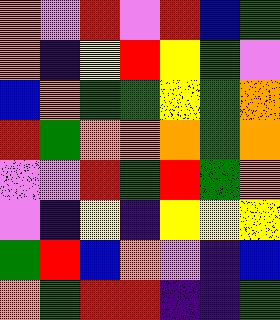[["orange", "violet", "red", "violet", "red", "blue", "green"], ["orange", "indigo", "yellow", "red", "yellow", "green", "violet"], ["blue", "orange", "green", "green", "yellow", "green", "orange"], ["red", "green", "orange", "orange", "orange", "green", "orange"], ["violet", "violet", "red", "green", "red", "green", "orange"], ["violet", "indigo", "yellow", "indigo", "yellow", "yellow", "yellow"], ["green", "red", "blue", "orange", "violet", "indigo", "blue"], ["orange", "green", "red", "red", "indigo", "indigo", "green"]]